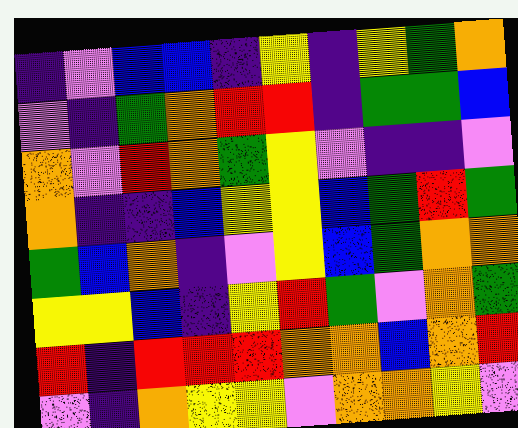[["indigo", "violet", "blue", "blue", "indigo", "yellow", "indigo", "yellow", "green", "orange"], ["violet", "indigo", "green", "orange", "red", "red", "indigo", "green", "green", "blue"], ["orange", "violet", "red", "orange", "green", "yellow", "violet", "indigo", "indigo", "violet"], ["orange", "indigo", "indigo", "blue", "yellow", "yellow", "blue", "green", "red", "green"], ["green", "blue", "orange", "indigo", "violet", "yellow", "blue", "green", "orange", "orange"], ["yellow", "yellow", "blue", "indigo", "yellow", "red", "green", "violet", "orange", "green"], ["red", "indigo", "red", "red", "red", "orange", "orange", "blue", "orange", "red"], ["violet", "indigo", "orange", "yellow", "yellow", "violet", "orange", "orange", "yellow", "violet"]]